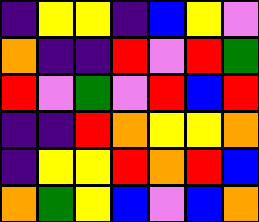[["indigo", "yellow", "yellow", "indigo", "blue", "yellow", "violet"], ["orange", "indigo", "indigo", "red", "violet", "red", "green"], ["red", "violet", "green", "violet", "red", "blue", "red"], ["indigo", "indigo", "red", "orange", "yellow", "yellow", "orange"], ["indigo", "yellow", "yellow", "red", "orange", "red", "blue"], ["orange", "green", "yellow", "blue", "violet", "blue", "orange"]]